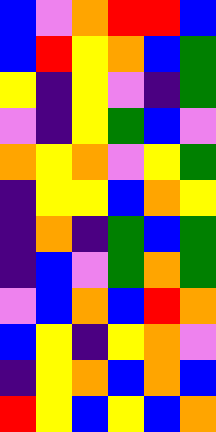[["blue", "violet", "orange", "red", "red", "blue"], ["blue", "red", "yellow", "orange", "blue", "green"], ["yellow", "indigo", "yellow", "violet", "indigo", "green"], ["violet", "indigo", "yellow", "green", "blue", "violet"], ["orange", "yellow", "orange", "violet", "yellow", "green"], ["indigo", "yellow", "yellow", "blue", "orange", "yellow"], ["indigo", "orange", "indigo", "green", "blue", "green"], ["indigo", "blue", "violet", "green", "orange", "green"], ["violet", "blue", "orange", "blue", "red", "orange"], ["blue", "yellow", "indigo", "yellow", "orange", "violet"], ["indigo", "yellow", "orange", "blue", "orange", "blue"], ["red", "yellow", "blue", "yellow", "blue", "orange"]]